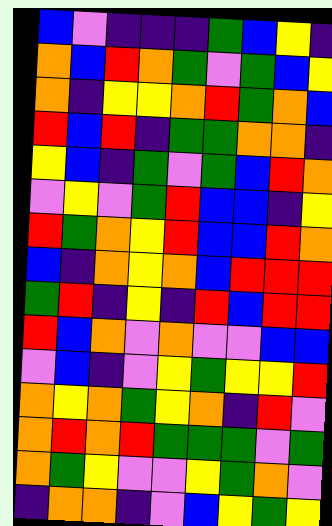[["blue", "violet", "indigo", "indigo", "indigo", "green", "blue", "yellow", "indigo"], ["orange", "blue", "red", "orange", "green", "violet", "green", "blue", "yellow"], ["orange", "indigo", "yellow", "yellow", "orange", "red", "green", "orange", "blue"], ["red", "blue", "red", "indigo", "green", "green", "orange", "orange", "indigo"], ["yellow", "blue", "indigo", "green", "violet", "green", "blue", "red", "orange"], ["violet", "yellow", "violet", "green", "red", "blue", "blue", "indigo", "yellow"], ["red", "green", "orange", "yellow", "red", "blue", "blue", "red", "orange"], ["blue", "indigo", "orange", "yellow", "orange", "blue", "red", "red", "red"], ["green", "red", "indigo", "yellow", "indigo", "red", "blue", "red", "red"], ["red", "blue", "orange", "violet", "orange", "violet", "violet", "blue", "blue"], ["violet", "blue", "indigo", "violet", "yellow", "green", "yellow", "yellow", "red"], ["orange", "yellow", "orange", "green", "yellow", "orange", "indigo", "red", "violet"], ["orange", "red", "orange", "red", "green", "green", "green", "violet", "green"], ["orange", "green", "yellow", "violet", "violet", "yellow", "green", "orange", "violet"], ["indigo", "orange", "orange", "indigo", "violet", "blue", "yellow", "green", "yellow"]]